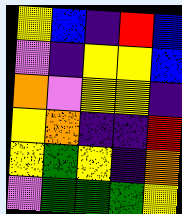[["yellow", "blue", "indigo", "red", "blue"], ["violet", "indigo", "yellow", "yellow", "blue"], ["orange", "violet", "yellow", "yellow", "indigo"], ["yellow", "orange", "indigo", "indigo", "red"], ["yellow", "green", "yellow", "indigo", "orange"], ["violet", "green", "green", "green", "yellow"]]